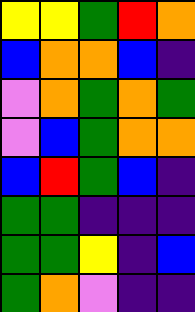[["yellow", "yellow", "green", "red", "orange"], ["blue", "orange", "orange", "blue", "indigo"], ["violet", "orange", "green", "orange", "green"], ["violet", "blue", "green", "orange", "orange"], ["blue", "red", "green", "blue", "indigo"], ["green", "green", "indigo", "indigo", "indigo"], ["green", "green", "yellow", "indigo", "blue"], ["green", "orange", "violet", "indigo", "indigo"]]